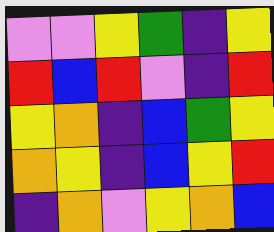[["violet", "violet", "yellow", "green", "indigo", "yellow"], ["red", "blue", "red", "violet", "indigo", "red"], ["yellow", "orange", "indigo", "blue", "green", "yellow"], ["orange", "yellow", "indigo", "blue", "yellow", "red"], ["indigo", "orange", "violet", "yellow", "orange", "blue"]]